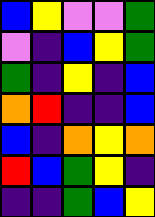[["blue", "yellow", "violet", "violet", "green"], ["violet", "indigo", "blue", "yellow", "green"], ["green", "indigo", "yellow", "indigo", "blue"], ["orange", "red", "indigo", "indigo", "blue"], ["blue", "indigo", "orange", "yellow", "orange"], ["red", "blue", "green", "yellow", "indigo"], ["indigo", "indigo", "green", "blue", "yellow"]]